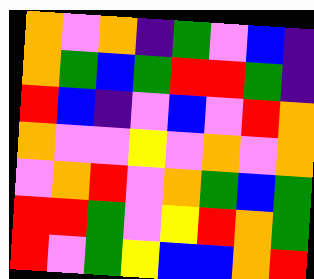[["orange", "violet", "orange", "indigo", "green", "violet", "blue", "indigo"], ["orange", "green", "blue", "green", "red", "red", "green", "indigo"], ["red", "blue", "indigo", "violet", "blue", "violet", "red", "orange"], ["orange", "violet", "violet", "yellow", "violet", "orange", "violet", "orange"], ["violet", "orange", "red", "violet", "orange", "green", "blue", "green"], ["red", "red", "green", "violet", "yellow", "red", "orange", "green"], ["red", "violet", "green", "yellow", "blue", "blue", "orange", "red"]]